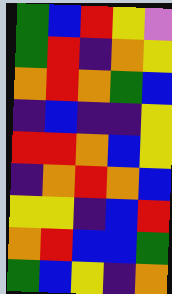[["green", "blue", "red", "yellow", "violet"], ["green", "red", "indigo", "orange", "yellow"], ["orange", "red", "orange", "green", "blue"], ["indigo", "blue", "indigo", "indigo", "yellow"], ["red", "red", "orange", "blue", "yellow"], ["indigo", "orange", "red", "orange", "blue"], ["yellow", "yellow", "indigo", "blue", "red"], ["orange", "red", "blue", "blue", "green"], ["green", "blue", "yellow", "indigo", "orange"]]